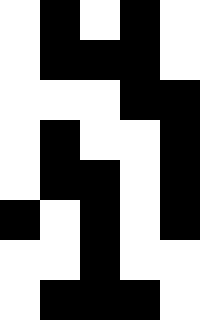[["white", "black", "white", "black", "white"], ["white", "black", "black", "black", "white"], ["white", "white", "white", "black", "black"], ["white", "black", "white", "white", "black"], ["white", "black", "black", "white", "black"], ["black", "white", "black", "white", "black"], ["white", "white", "black", "white", "white"], ["white", "black", "black", "black", "white"]]